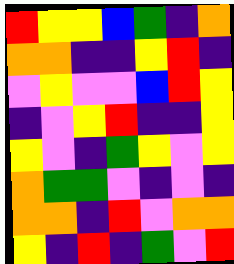[["red", "yellow", "yellow", "blue", "green", "indigo", "orange"], ["orange", "orange", "indigo", "indigo", "yellow", "red", "indigo"], ["violet", "yellow", "violet", "violet", "blue", "red", "yellow"], ["indigo", "violet", "yellow", "red", "indigo", "indigo", "yellow"], ["yellow", "violet", "indigo", "green", "yellow", "violet", "yellow"], ["orange", "green", "green", "violet", "indigo", "violet", "indigo"], ["orange", "orange", "indigo", "red", "violet", "orange", "orange"], ["yellow", "indigo", "red", "indigo", "green", "violet", "red"]]